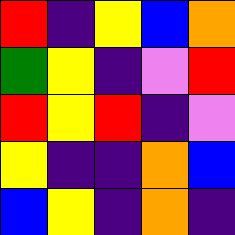[["red", "indigo", "yellow", "blue", "orange"], ["green", "yellow", "indigo", "violet", "red"], ["red", "yellow", "red", "indigo", "violet"], ["yellow", "indigo", "indigo", "orange", "blue"], ["blue", "yellow", "indigo", "orange", "indigo"]]